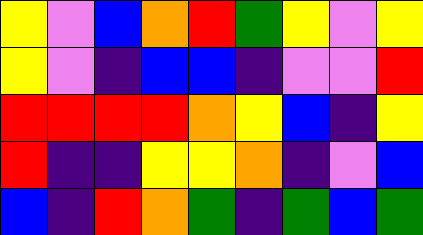[["yellow", "violet", "blue", "orange", "red", "green", "yellow", "violet", "yellow"], ["yellow", "violet", "indigo", "blue", "blue", "indigo", "violet", "violet", "red"], ["red", "red", "red", "red", "orange", "yellow", "blue", "indigo", "yellow"], ["red", "indigo", "indigo", "yellow", "yellow", "orange", "indigo", "violet", "blue"], ["blue", "indigo", "red", "orange", "green", "indigo", "green", "blue", "green"]]